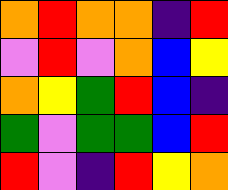[["orange", "red", "orange", "orange", "indigo", "red"], ["violet", "red", "violet", "orange", "blue", "yellow"], ["orange", "yellow", "green", "red", "blue", "indigo"], ["green", "violet", "green", "green", "blue", "red"], ["red", "violet", "indigo", "red", "yellow", "orange"]]